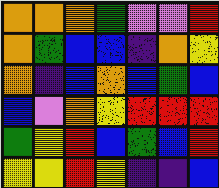[["orange", "orange", "orange", "green", "violet", "violet", "red"], ["orange", "green", "blue", "blue", "indigo", "orange", "yellow"], ["orange", "indigo", "blue", "orange", "blue", "green", "blue"], ["blue", "violet", "orange", "yellow", "red", "red", "red"], ["green", "yellow", "red", "blue", "green", "blue", "red"], ["yellow", "yellow", "red", "yellow", "indigo", "indigo", "blue"]]